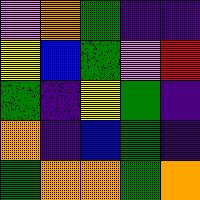[["violet", "orange", "green", "indigo", "indigo"], ["yellow", "blue", "green", "violet", "red"], ["green", "indigo", "yellow", "green", "indigo"], ["orange", "indigo", "blue", "green", "indigo"], ["green", "orange", "orange", "green", "orange"]]